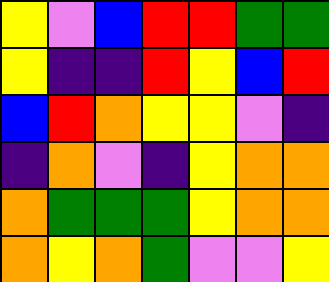[["yellow", "violet", "blue", "red", "red", "green", "green"], ["yellow", "indigo", "indigo", "red", "yellow", "blue", "red"], ["blue", "red", "orange", "yellow", "yellow", "violet", "indigo"], ["indigo", "orange", "violet", "indigo", "yellow", "orange", "orange"], ["orange", "green", "green", "green", "yellow", "orange", "orange"], ["orange", "yellow", "orange", "green", "violet", "violet", "yellow"]]